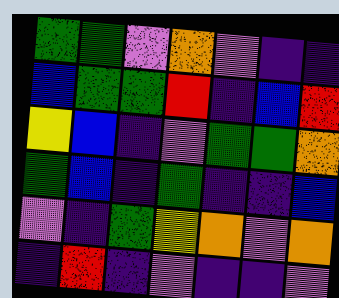[["green", "green", "violet", "orange", "violet", "indigo", "indigo"], ["blue", "green", "green", "red", "indigo", "blue", "red"], ["yellow", "blue", "indigo", "violet", "green", "green", "orange"], ["green", "blue", "indigo", "green", "indigo", "indigo", "blue"], ["violet", "indigo", "green", "yellow", "orange", "violet", "orange"], ["indigo", "red", "indigo", "violet", "indigo", "indigo", "violet"]]